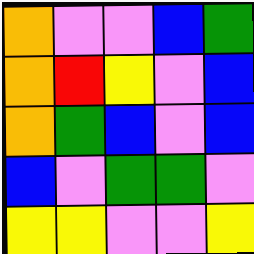[["orange", "violet", "violet", "blue", "green"], ["orange", "red", "yellow", "violet", "blue"], ["orange", "green", "blue", "violet", "blue"], ["blue", "violet", "green", "green", "violet"], ["yellow", "yellow", "violet", "violet", "yellow"]]